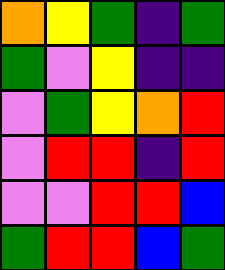[["orange", "yellow", "green", "indigo", "green"], ["green", "violet", "yellow", "indigo", "indigo"], ["violet", "green", "yellow", "orange", "red"], ["violet", "red", "red", "indigo", "red"], ["violet", "violet", "red", "red", "blue"], ["green", "red", "red", "blue", "green"]]